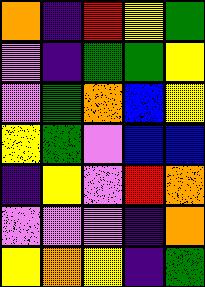[["orange", "indigo", "red", "yellow", "green"], ["violet", "indigo", "green", "green", "yellow"], ["violet", "green", "orange", "blue", "yellow"], ["yellow", "green", "violet", "blue", "blue"], ["indigo", "yellow", "violet", "red", "orange"], ["violet", "violet", "violet", "indigo", "orange"], ["yellow", "orange", "yellow", "indigo", "green"]]